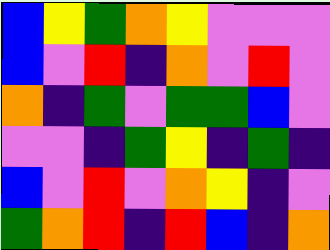[["blue", "yellow", "green", "orange", "yellow", "violet", "violet", "violet"], ["blue", "violet", "red", "indigo", "orange", "violet", "red", "violet"], ["orange", "indigo", "green", "violet", "green", "green", "blue", "violet"], ["violet", "violet", "indigo", "green", "yellow", "indigo", "green", "indigo"], ["blue", "violet", "red", "violet", "orange", "yellow", "indigo", "violet"], ["green", "orange", "red", "indigo", "red", "blue", "indigo", "orange"]]